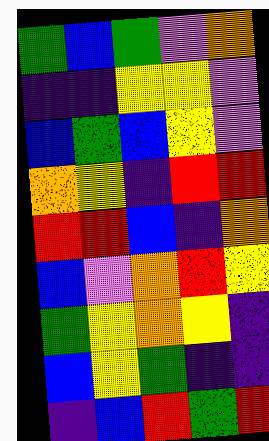[["green", "blue", "green", "violet", "orange"], ["indigo", "indigo", "yellow", "yellow", "violet"], ["blue", "green", "blue", "yellow", "violet"], ["orange", "yellow", "indigo", "red", "red"], ["red", "red", "blue", "indigo", "orange"], ["blue", "violet", "orange", "red", "yellow"], ["green", "yellow", "orange", "yellow", "indigo"], ["blue", "yellow", "green", "indigo", "indigo"], ["indigo", "blue", "red", "green", "red"]]